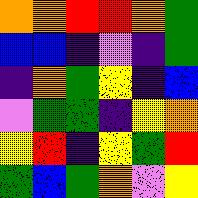[["orange", "orange", "red", "red", "orange", "green"], ["blue", "blue", "indigo", "violet", "indigo", "green"], ["indigo", "orange", "green", "yellow", "indigo", "blue"], ["violet", "green", "green", "indigo", "yellow", "orange"], ["yellow", "red", "indigo", "yellow", "green", "red"], ["green", "blue", "green", "orange", "violet", "yellow"]]